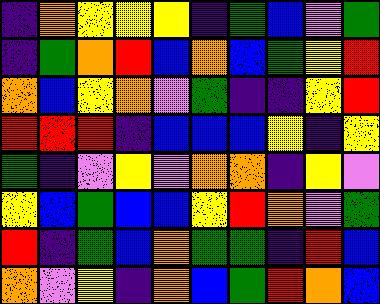[["indigo", "orange", "yellow", "yellow", "yellow", "indigo", "green", "blue", "violet", "green"], ["indigo", "green", "orange", "red", "blue", "orange", "blue", "green", "yellow", "red"], ["orange", "blue", "yellow", "orange", "violet", "green", "indigo", "indigo", "yellow", "red"], ["red", "red", "red", "indigo", "blue", "blue", "blue", "yellow", "indigo", "yellow"], ["green", "indigo", "violet", "yellow", "violet", "orange", "orange", "indigo", "yellow", "violet"], ["yellow", "blue", "green", "blue", "blue", "yellow", "red", "orange", "violet", "green"], ["red", "indigo", "green", "blue", "orange", "green", "green", "indigo", "red", "blue"], ["orange", "violet", "yellow", "indigo", "orange", "blue", "green", "red", "orange", "blue"]]